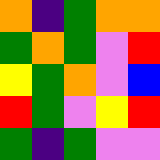[["orange", "indigo", "green", "orange", "orange"], ["green", "orange", "green", "violet", "red"], ["yellow", "green", "orange", "violet", "blue"], ["red", "green", "violet", "yellow", "red"], ["green", "indigo", "green", "violet", "violet"]]